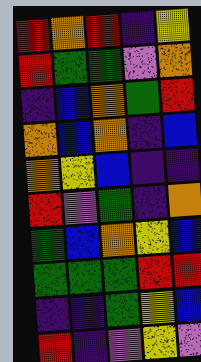[["red", "orange", "red", "indigo", "yellow"], ["red", "green", "green", "violet", "orange"], ["indigo", "blue", "orange", "green", "red"], ["orange", "blue", "orange", "indigo", "blue"], ["orange", "yellow", "blue", "indigo", "indigo"], ["red", "violet", "green", "indigo", "orange"], ["green", "blue", "orange", "yellow", "blue"], ["green", "green", "green", "red", "red"], ["indigo", "indigo", "green", "yellow", "blue"], ["red", "indigo", "violet", "yellow", "violet"]]